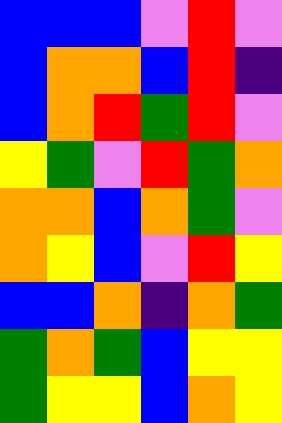[["blue", "blue", "blue", "violet", "red", "violet"], ["blue", "orange", "orange", "blue", "red", "indigo"], ["blue", "orange", "red", "green", "red", "violet"], ["yellow", "green", "violet", "red", "green", "orange"], ["orange", "orange", "blue", "orange", "green", "violet"], ["orange", "yellow", "blue", "violet", "red", "yellow"], ["blue", "blue", "orange", "indigo", "orange", "green"], ["green", "orange", "green", "blue", "yellow", "yellow"], ["green", "yellow", "yellow", "blue", "orange", "yellow"]]